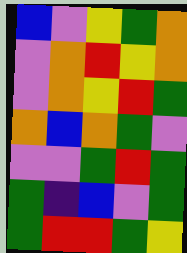[["blue", "violet", "yellow", "green", "orange"], ["violet", "orange", "red", "yellow", "orange"], ["violet", "orange", "yellow", "red", "green"], ["orange", "blue", "orange", "green", "violet"], ["violet", "violet", "green", "red", "green"], ["green", "indigo", "blue", "violet", "green"], ["green", "red", "red", "green", "yellow"]]